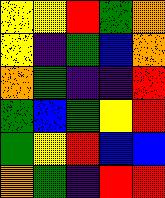[["yellow", "yellow", "red", "green", "orange"], ["yellow", "indigo", "green", "blue", "orange"], ["orange", "green", "indigo", "indigo", "red"], ["green", "blue", "green", "yellow", "red"], ["green", "yellow", "red", "blue", "blue"], ["orange", "green", "indigo", "red", "red"]]